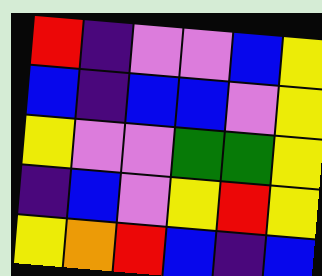[["red", "indigo", "violet", "violet", "blue", "yellow"], ["blue", "indigo", "blue", "blue", "violet", "yellow"], ["yellow", "violet", "violet", "green", "green", "yellow"], ["indigo", "blue", "violet", "yellow", "red", "yellow"], ["yellow", "orange", "red", "blue", "indigo", "blue"]]